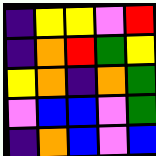[["indigo", "yellow", "yellow", "violet", "red"], ["indigo", "orange", "red", "green", "yellow"], ["yellow", "orange", "indigo", "orange", "green"], ["violet", "blue", "blue", "violet", "green"], ["indigo", "orange", "blue", "violet", "blue"]]